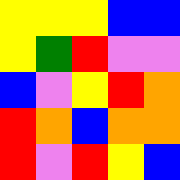[["yellow", "yellow", "yellow", "blue", "blue"], ["yellow", "green", "red", "violet", "violet"], ["blue", "violet", "yellow", "red", "orange"], ["red", "orange", "blue", "orange", "orange"], ["red", "violet", "red", "yellow", "blue"]]